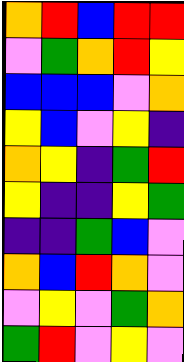[["orange", "red", "blue", "red", "red"], ["violet", "green", "orange", "red", "yellow"], ["blue", "blue", "blue", "violet", "orange"], ["yellow", "blue", "violet", "yellow", "indigo"], ["orange", "yellow", "indigo", "green", "red"], ["yellow", "indigo", "indigo", "yellow", "green"], ["indigo", "indigo", "green", "blue", "violet"], ["orange", "blue", "red", "orange", "violet"], ["violet", "yellow", "violet", "green", "orange"], ["green", "red", "violet", "yellow", "violet"]]